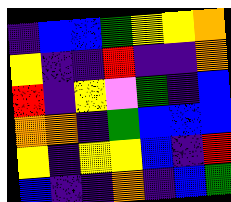[["indigo", "blue", "blue", "green", "yellow", "yellow", "orange"], ["yellow", "indigo", "indigo", "red", "indigo", "indigo", "orange"], ["red", "indigo", "yellow", "violet", "green", "indigo", "blue"], ["orange", "orange", "indigo", "green", "blue", "blue", "blue"], ["yellow", "indigo", "yellow", "yellow", "blue", "indigo", "red"], ["blue", "indigo", "indigo", "orange", "indigo", "blue", "green"]]